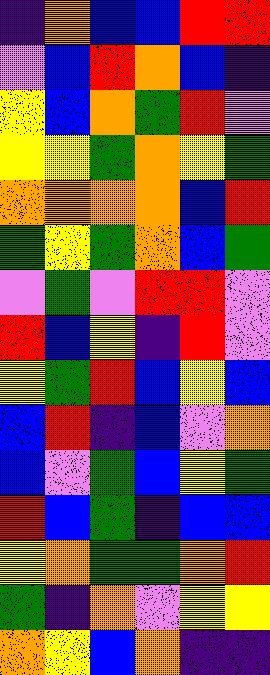[["indigo", "orange", "blue", "blue", "red", "red"], ["violet", "blue", "red", "orange", "blue", "indigo"], ["yellow", "blue", "orange", "green", "red", "violet"], ["yellow", "yellow", "green", "orange", "yellow", "green"], ["orange", "orange", "orange", "orange", "blue", "red"], ["green", "yellow", "green", "orange", "blue", "green"], ["violet", "green", "violet", "red", "red", "violet"], ["red", "blue", "yellow", "indigo", "red", "violet"], ["yellow", "green", "red", "blue", "yellow", "blue"], ["blue", "red", "indigo", "blue", "violet", "orange"], ["blue", "violet", "green", "blue", "yellow", "green"], ["red", "blue", "green", "indigo", "blue", "blue"], ["yellow", "orange", "green", "green", "orange", "red"], ["green", "indigo", "orange", "violet", "yellow", "yellow"], ["orange", "yellow", "blue", "orange", "indigo", "indigo"]]